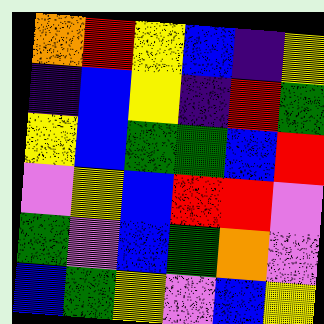[["orange", "red", "yellow", "blue", "indigo", "yellow"], ["indigo", "blue", "yellow", "indigo", "red", "green"], ["yellow", "blue", "green", "green", "blue", "red"], ["violet", "yellow", "blue", "red", "red", "violet"], ["green", "violet", "blue", "green", "orange", "violet"], ["blue", "green", "yellow", "violet", "blue", "yellow"]]